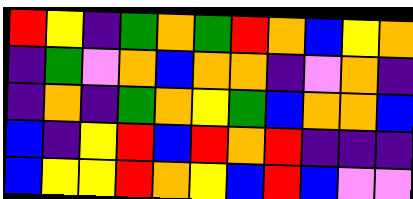[["red", "yellow", "indigo", "green", "orange", "green", "red", "orange", "blue", "yellow", "orange"], ["indigo", "green", "violet", "orange", "blue", "orange", "orange", "indigo", "violet", "orange", "indigo"], ["indigo", "orange", "indigo", "green", "orange", "yellow", "green", "blue", "orange", "orange", "blue"], ["blue", "indigo", "yellow", "red", "blue", "red", "orange", "red", "indigo", "indigo", "indigo"], ["blue", "yellow", "yellow", "red", "orange", "yellow", "blue", "red", "blue", "violet", "violet"]]